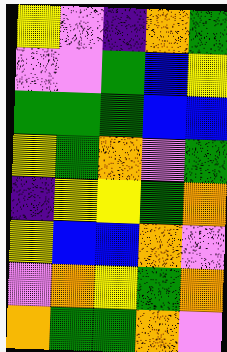[["yellow", "violet", "indigo", "orange", "green"], ["violet", "violet", "green", "blue", "yellow"], ["green", "green", "green", "blue", "blue"], ["yellow", "green", "orange", "violet", "green"], ["indigo", "yellow", "yellow", "green", "orange"], ["yellow", "blue", "blue", "orange", "violet"], ["violet", "orange", "yellow", "green", "orange"], ["orange", "green", "green", "orange", "violet"]]